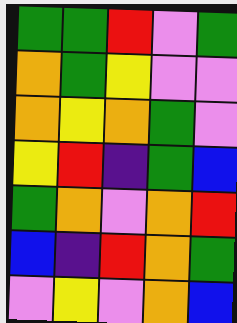[["green", "green", "red", "violet", "green"], ["orange", "green", "yellow", "violet", "violet"], ["orange", "yellow", "orange", "green", "violet"], ["yellow", "red", "indigo", "green", "blue"], ["green", "orange", "violet", "orange", "red"], ["blue", "indigo", "red", "orange", "green"], ["violet", "yellow", "violet", "orange", "blue"]]